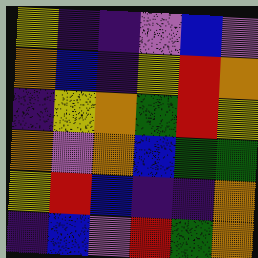[["yellow", "indigo", "indigo", "violet", "blue", "violet"], ["orange", "blue", "indigo", "yellow", "red", "orange"], ["indigo", "yellow", "orange", "green", "red", "yellow"], ["orange", "violet", "orange", "blue", "green", "green"], ["yellow", "red", "blue", "indigo", "indigo", "orange"], ["indigo", "blue", "violet", "red", "green", "orange"]]